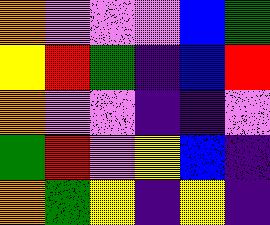[["orange", "violet", "violet", "violet", "blue", "green"], ["yellow", "red", "green", "indigo", "blue", "red"], ["orange", "violet", "violet", "indigo", "indigo", "violet"], ["green", "red", "violet", "yellow", "blue", "indigo"], ["orange", "green", "yellow", "indigo", "yellow", "indigo"]]